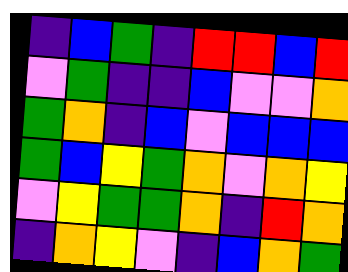[["indigo", "blue", "green", "indigo", "red", "red", "blue", "red"], ["violet", "green", "indigo", "indigo", "blue", "violet", "violet", "orange"], ["green", "orange", "indigo", "blue", "violet", "blue", "blue", "blue"], ["green", "blue", "yellow", "green", "orange", "violet", "orange", "yellow"], ["violet", "yellow", "green", "green", "orange", "indigo", "red", "orange"], ["indigo", "orange", "yellow", "violet", "indigo", "blue", "orange", "green"]]